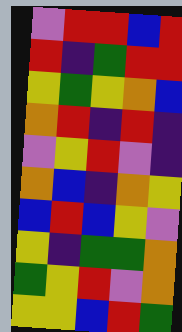[["violet", "red", "red", "blue", "red"], ["red", "indigo", "green", "red", "red"], ["yellow", "green", "yellow", "orange", "blue"], ["orange", "red", "indigo", "red", "indigo"], ["violet", "yellow", "red", "violet", "indigo"], ["orange", "blue", "indigo", "orange", "yellow"], ["blue", "red", "blue", "yellow", "violet"], ["yellow", "indigo", "green", "green", "orange"], ["green", "yellow", "red", "violet", "orange"], ["yellow", "yellow", "blue", "red", "green"]]